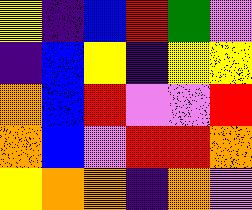[["yellow", "indigo", "blue", "red", "green", "violet"], ["indigo", "blue", "yellow", "indigo", "yellow", "yellow"], ["orange", "blue", "red", "violet", "violet", "red"], ["orange", "blue", "violet", "red", "red", "orange"], ["yellow", "orange", "orange", "indigo", "orange", "violet"]]